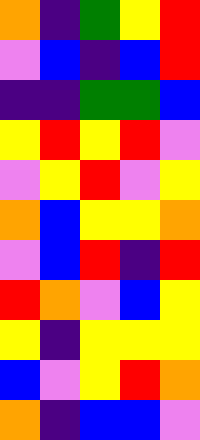[["orange", "indigo", "green", "yellow", "red"], ["violet", "blue", "indigo", "blue", "red"], ["indigo", "indigo", "green", "green", "blue"], ["yellow", "red", "yellow", "red", "violet"], ["violet", "yellow", "red", "violet", "yellow"], ["orange", "blue", "yellow", "yellow", "orange"], ["violet", "blue", "red", "indigo", "red"], ["red", "orange", "violet", "blue", "yellow"], ["yellow", "indigo", "yellow", "yellow", "yellow"], ["blue", "violet", "yellow", "red", "orange"], ["orange", "indigo", "blue", "blue", "violet"]]